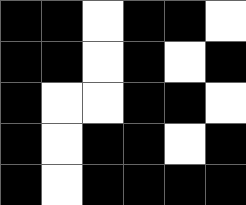[["black", "black", "white", "black", "black", "white"], ["black", "black", "white", "black", "white", "black"], ["black", "white", "white", "black", "black", "white"], ["black", "white", "black", "black", "white", "black"], ["black", "white", "black", "black", "black", "black"]]